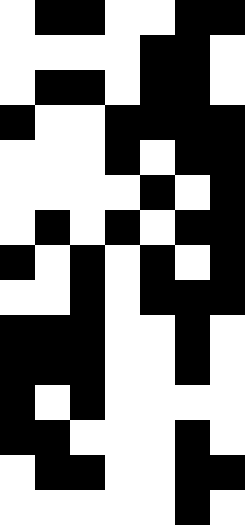[["white", "black", "black", "white", "white", "black", "black"], ["white", "white", "white", "white", "black", "black", "white"], ["white", "black", "black", "white", "black", "black", "white"], ["black", "white", "white", "black", "black", "black", "black"], ["white", "white", "white", "black", "white", "black", "black"], ["white", "white", "white", "white", "black", "white", "black"], ["white", "black", "white", "black", "white", "black", "black"], ["black", "white", "black", "white", "black", "white", "black"], ["white", "white", "black", "white", "black", "black", "black"], ["black", "black", "black", "white", "white", "black", "white"], ["black", "black", "black", "white", "white", "black", "white"], ["black", "white", "black", "white", "white", "white", "white"], ["black", "black", "white", "white", "white", "black", "white"], ["white", "black", "black", "white", "white", "black", "black"], ["white", "white", "white", "white", "white", "black", "white"]]